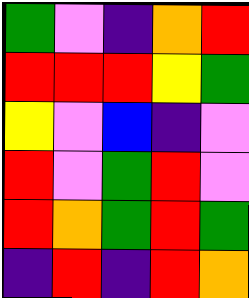[["green", "violet", "indigo", "orange", "red"], ["red", "red", "red", "yellow", "green"], ["yellow", "violet", "blue", "indigo", "violet"], ["red", "violet", "green", "red", "violet"], ["red", "orange", "green", "red", "green"], ["indigo", "red", "indigo", "red", "orange"]]